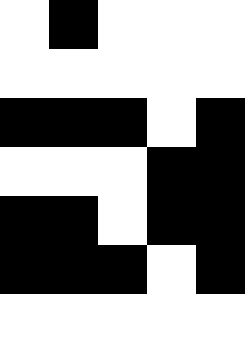[["white", "black", "white", "white", "white"], ["white", "white", "white", "white", "white"], ["black", "black", "black", "white", "black"], ["white", "white", "white", "black", "black"], ["black", "black", "white", "black", "black"], ["black", "black", "black", "white", "black"], ["white", "white", "white", "white", "white"]]